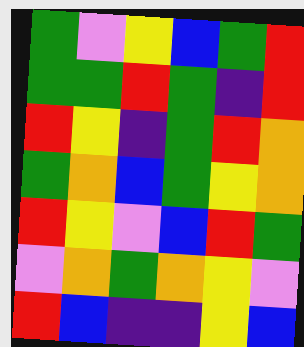[["green", "violet", "yellow", "blue", "green", "red"], ["green", "green", "red", "green", "indigo", "red"], ["red", "yellow", "indigo", "green", "red", "orange"], ["green", "orange", "blue", "green", "yellow", "orange"], ["red", "yellow", "violet", "blue", "red", "green"], ["violet", "orange", "green", "orange", "yellow", "violet"], ["red", "blue", "indigo", "indigo", "yellow", "blue"]]